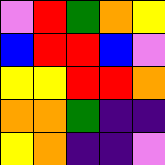[["violet", "red", "green", "orange", "yellow"], ["blue", "red", "red", "blue", "violet"], ["yellow", "yellow", "red", "red", "orange"], ["orange", "orange", "green", "indigo", "indigo"], ["yellow", "orange", "indigo", "indigo", "violet"]]